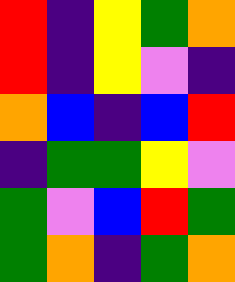[["red", "indigo", "yellow", "green", "orange"], ["red", "indigo", "yellow", "violet", "indigo"], ["orange", "blue", "indigo", "blue", "red"], ["indigo", "green", "green", "yellow", "violet"], ["green", "violet", "blue", "red", "green"], ["green", "orange", "indigo", "green", "orange"]]